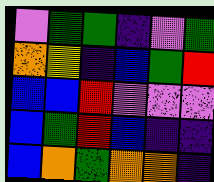[["violet", "green", "green", "indigo", "violet", "green"], ["orange", "yellow", "indigo", "blue", "green", "red"], ["blue", "blue", "red", "violet", "violet", "violet"], ["blue", "green", "red", "blue", "indigo", "indigo"], ["blue", "orange", "green", "orange", "orange", "indigo"]]